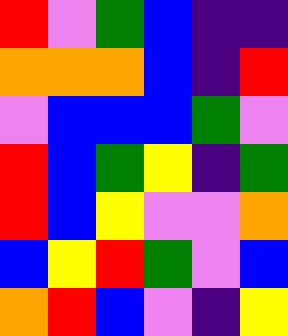[["red", "violet", "green", "blue", "indigo", "indigo"], ["orange", "orange", "orange", "blue", "indigo", "red"], ["violet", "blue", "blue", "blue", "green", "violet"], ["red", "blue", "green", "yellow", "indigo", "green"], ["red", "blue", "yellow", "violet", "violet", "orange"], ["blue", "yellow", "red", "green", "violet", "blue"], ["orange", "red", "blue", "violet", "indigo", "yellow"]]